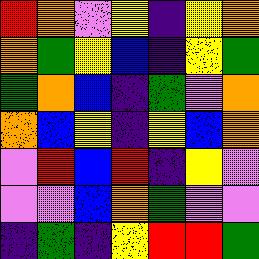[["red", "orange", "violet", "yellow", "indigo", "yellow", "orange"], ["orange", "green", "yellow", "blue", "indigo", "yellow", "green"], ["green", "orange", "blue", "indigo", "green", "violet", "orange"], ["orange", "blue", "yellow", "indigo", "yellow", "blue", "orange"], ["violet", "red", "blue", "red", "indigo", "yellow", "violet"], ["violet", "violet", "blue", "orange", "green", "violet", "violet"], ["indigo", "green", "indigo", "yellow", "red", "red", "green"]]